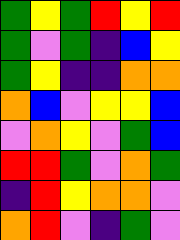[["green", "yellow", "green", "red", "yellow", "red"], ["green", "violet", "green", "indigo", "blue", "yellow"], ["green", "yellow", "indigo", "indigo", "orange", "orange"], ["orange", "blue", "violet", "yellow", "yellow", "blue"], ["violet", "orange", "yellow", "violet", "green", "blue"], ["red", "red", "green", "violet", "orange", "green"], ["indigo", "red", "yellow", "orange", "orange", "violet"], ["orange", "red", "violet", "indigo", "green", "violet"]]